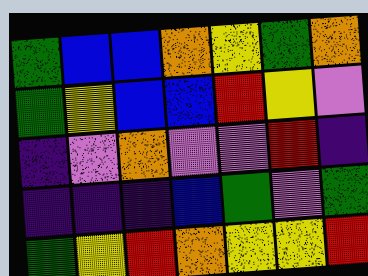[["green", "blue", "blue", "orange", "yellow", "green", "orange"], ["green", "yellow", "blue", "blue", "red", "yellow", "violet"], ["indigo", "violet", "orange", "violet", "violet", "red", "indigo"], ["indigo", "indigo", "indigo", "blue", "green", "violet", "green"], ["green", "yellow", "red", "orange", "yellow", "yellow", "red"]]